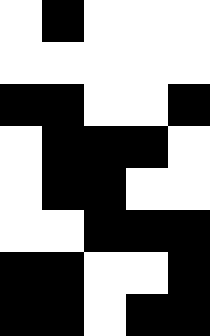[["white", "black", "white", "white", "white"], ["white", "white", "white", "white", "white"], ["black", "black", "white", "white", "black"], ["white", "black", "black", "black", "white"], ["white", "black", "black", "white", "white"], ["white", "white", "black", "black", "black"], ["black", "black", "white", "white", "black"], ["black", "black", "white", "black", "black"]]